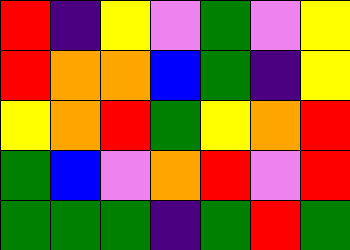[["red", "indigo", "yellow", "violet", "green", "violet", "yellow"], ["red", "orange", "orange", "blue", "green", "indigo", "yellow"], ["yellow", "orange", "red", "green", "yellow", "orange", "red"], ["green", "blue", "violet", "orange", "red", "violet", "red"], ["green", "green", "green", "indigo", "green", "red", "green"]]